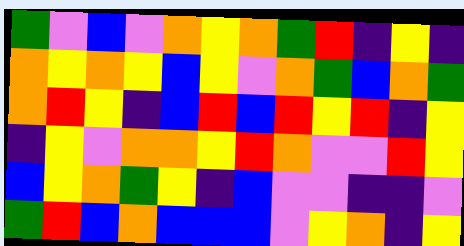[["green", "violet", "blue", "violet", "orange", "yellow", "orange", "green", "red", "indigo", "yellow", "indigo"], ["orange", "yellow", "orange", "yellow", "blue", "yellow", "violet", "orange", "green", "blue", "orange", "green"], ["orange", "red", "yellow", "indigo", "blue", "red", "blue", "red", "yellow", "red", "indigo", "yellow"], ["indigo", "yellow", "violet", "orange", "orange", "yellow", "red", "orange", "violet", "violet", "red", "yellow"], ["blue", "yellow", "orange", "green", "yellow", "indigo", "blue", "violet", "violet", "indigo", "indigo", "violet"], ["green", "red", "blue", "orange", "blue", "blue", "blue", "violet", "yellow", "orange", "indigo", "yellow"]]